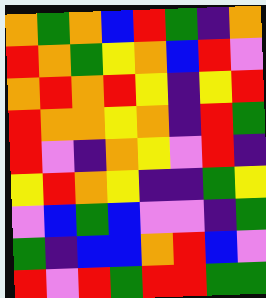[["orange", "green", "orange", "blue", "red", "green", "indigo", "orange"], ["red", "orange", "green", "yellow", "orange", "blue", "red", "violet"], ["orange", "red", "orange", "red", "yellow", "indigo", "yellow", "red"], ["red", "orange", "orange", "yellow", "orange", "indigo", "red", "green"], ["red", "violet", "indigo", "orange", "yellow", "violet", "red", "indigo"], ["yellow", "red", "orange", "yellow", "indigo", "indigo", "green", "yellow"], ["violet", "blue", "green", "blue", "violet", "violet", "indigo", "green"], ["green", "indigo", "blue", "blue", "orange", "red", "blue", "violet"], ["red", "violet", "red", "green", "red", "red", "green", "green"]]